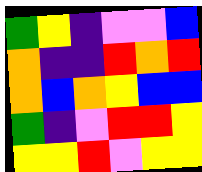[["green", "yellow", "indigo", "violet", "violet", "blue"], ["orange", "indigo", "indigo", "red", "orange", "red"], ["orange", "blue", "orange", "yellow", "blue", "blue"], ["green", "indigo", "violet", "red", "red", "yellow"], ["yellow", "yellow", "red", "violet", "yellow", "yellow"]]